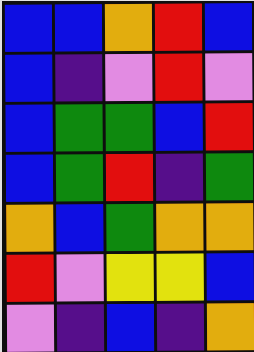[["blue", "blue", "orange", "red", "blue"], ["blue", "indigo", "violet", "red", "violet"], ["blue", "green", "green", "blue", "red"], ["blue", "green", "red", "indigo", "green"], ["orange", "blue", "green", "orange", "orange"], ["red", "violet", "yellow", "yellow", "blue"], ["violet", "indigo", "blue", "indigo", "orange"]]